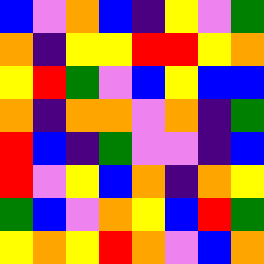[["blue", "violet", "orange", "blue", "indigo", "yellow", "violet", "green"], ["orange", "indigo", "yellow", "yellow", "red", "red", "yellow", "orange"], ["yellow", "red", "green", "violet", "blue", "yellow", "blue", "blue"], ["orange", "indigo", "orange", "orange", "violet", "orange", "indigo", "green"], ["red", "blue", "indigo", "green", "violet", "violet", "indigo", "blue"], ["red", "violet", "yellow", "blue", "orange", "indigo", "orange", "yellow"], ["green", "blue", "violet", "orange", "yellow", "blue", "red", "green"], ["yellow", "orange", "yellow", "red", "orange", "violet", "blue", "orange"]]